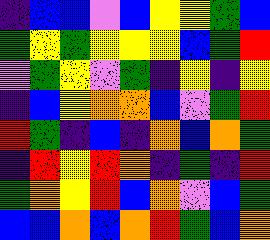[["indigo", "blue", "blue", "violet", "blue", "yellow", "yellow", "green", "blue"], ["green", "yellow", "green", "yellow", "yellow", "yellow", "blue", "green", "red"], ["violet", "green", "yellow", "violet", "green", "indigo", "yellow", "indigo", "yellow"], ["indigo", "blue", "yellow", "orange", "orange", "blue", "violet", "green", "red"], ["red", "green", "indigo", "blue", "indigo", "orange", "blue", "orange", "green"], ["indigo", "red", "yellow", "red", "orange", "indigo", "green", "indigo", "red"], ["green", "orange", "yellow", "red", "blue", "orange", "violet", "blue", "green"], ["blue", "blue", "orange", "blue", "orange", "red", "green", "blue", "orange"]]